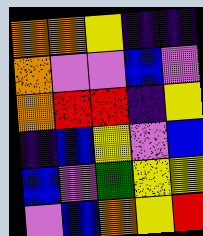[["orange", "orange", "yellow", "indigo", "indigo"], ["orange", "violet", "violet", "blue", "violet"], ["orange", "red", "red", "indigo", "yellow"], ["indigo", "blue", "yellow", "violet", "blue"], ["blue", "violet", "green", "yellow", "yellow"], ["violet", "blue", "orange", "yellow", "red"]]